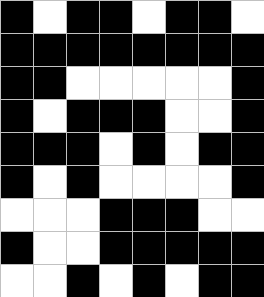[["black", "white", "black", "black", "white", "black", "black", "white"], ["black", "black", "black", "black", "black", "black", "black", "black"], ["black", "black", "white", "white", "white", "white", "white", "black"], ["black", "white", "black", "black", "black", "white", "white", "black"], ["black", "black", "black", "white", "black", "white", "black", "black"], ["black", "white", "black", "white", "white", "white", "white", "black"], ["white", "white", "white", "black", "black", "black", "white", "white"], ["black", "white", "white", "black", "black", "black", "black", "black"], ["white", "white", "black", "white", "black", "white", "black", "black"]]